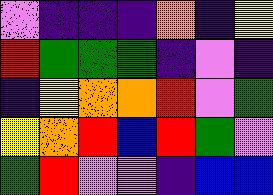[["violet", "indigo", "indigo", "indigo", "orange", "indigo", "yellow"], ["red", "green", "green", "green", "indigo", "violet", "indigo"], ["indigo", "yellow", "orange", "orange", "red", "violet", "green"], ["yellow", "orange", "red", "blue", "red", "green", "violet"], ["green", "red", "violet", "violet", "indigo", "blue", "blue"]]